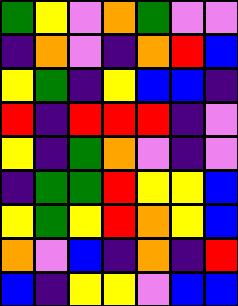[["green", "yellow", "violet", "orange", "green", "violet", "violet"], ["indigo", "orange", "violet", "indigo", "orange", "red", "blue"], ["yellow", "green", "indigo", "yellow", "blue", "blue", "indigo"], ["red", "indigo", "red", "red", "red", "indigo", "violet"], ["yellow", "indigo", "green", "orange", "violet", "indigo", "violet"], ["indigo", "green", "green", "red", "yellow", "yellow", "blue"], ["yellow", "green", "yellow", "red", "orange", "yellow", "blue"], ["orange", "violet", "blue", "indigo", "orange", "indigo", "red"], ["blue", "indigo", "yellow", "yellow", "violet", "blue", "blue"]]